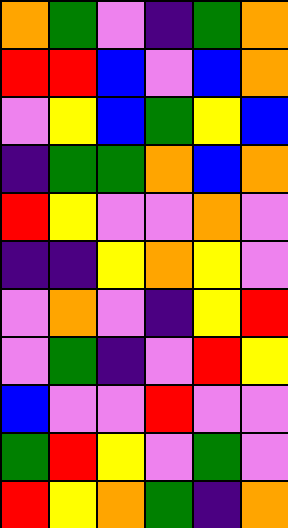[["orange", "green", "violet", "indigo", "green", "orange"], ["red", "red", "blue", "violet", "blue", "orange"], ["violet", "yellow", "blue", "green", "yellow", "blue"], ["indigo", "green", "green", "orange", "blue", "orange"], ["red", "yellow", "violet", "violet", "orange", "violet"], ["indigo", "indigo", "yellow", "orange", "yellow", "violet"], ["violet", "orange", "violet", "indigo", "yellow", "red"], ["violet", "green", "indigo", "violet", "red", "yellow"], ["blue", "violet", "violet", "red", "violet", "violet"], ["green", "red", "yellow", "violet", "green", "violet"], ["red", "yellow", "orange", "green", "indigo", "orange"]]